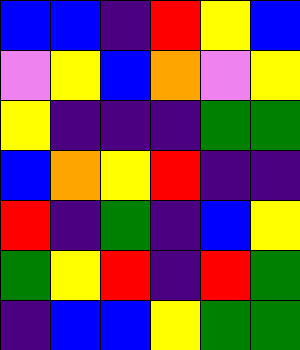[["blue", "blue", "indigo", "red", "yellow", "blue"], ["violet", "yellow", "blue", "orange", "violet", "yellow"], ["yellow", "indigo", "indigo", "indigo", "green", "green"], ["blue", "orange", "yellow", "red", "indigo", "indigo"], ["red", "indigo", "green", "indigo", "blue", "yellow"], ["green", "yellow", "red", "indigo", "red", "green"], ["indigo", "blue", "blue", "yellow", "green", "green"]]